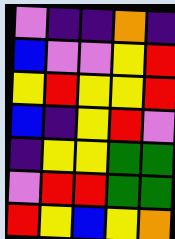[["violet", "indigo", "indigo", "orange", "indigo"], ["blue", "violet", "violet", "yellow", "red"], ["yellow", "red", "yellow", "yellow", "red"], ["blue", "indigo", "yellow", "red", "violet"], ["indigo", "yellow", "yellow", "green", "green"], ["violet", "red", "red", "green", "green"], ["red", "yellow", "blue", "yellow", "orange"]]